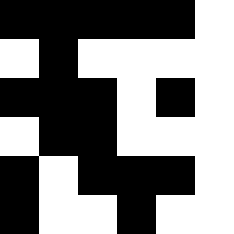[["black", "black", "black", "black", "black", "white"], ["white", "black", "white", "white", "white", "white"], ["black", "black", "black", "white", "black", "white"], ["white", "black", "black", "white", "white", "white"], ["black", "white", "black", "black", "black", "white"], ["black", "white", "white", "black", "white", "white"]]